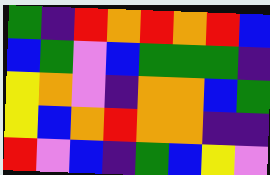[["green", "indigo", "red", "orange", "red", "orange", "red", "blue"], ["blue", "green", "violet", "blue", "green", "green", "green", "indigo"], ["yellow", "orange", "violet", "indigo", "orange", "orange", "blue", "green"], ["yellow", "blue", "orange", "red", "orange", "orange", "indigo", "indigo"], ["red", "violet", "blue", "indigo", "green", "blue", "yellow", "violet"]]